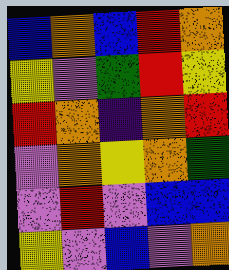[["blue", "orange", "blue", "red", "orange"], ["yellow", "violet", "green", "red", "yellow"], ["red", "orange", "indigo", "orange", "red"], ["violet", "orange", "yellow", "orange", "green"], ["violet", "red", "violet", "blue", "blue"], ["yellow", "violet", "blue", "violet", "orange"]]